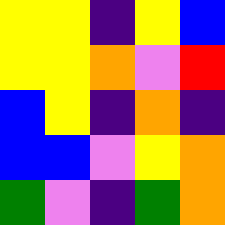[["yellow", "yellow", "indigo", "yellow", "blue"], ["yellow", "yellow", "orange", "violet", "red"], ["blue", "yellow", "indigo", "orange", "indigo"], ["blue", "blue", "violet", "yellow", "orange"], ["green", "violet", "indigo", "green", "orange"]]